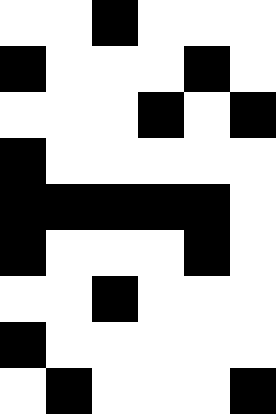[["white", "white", "black", "white", "white", "white"], ["black", "white", "white", "white", "black", "white"], ["white", "white", "white", "black", "white", "black"], ["black", "white", "white", "white", "white", "white"], ["black", "black", "black", "black", "black", "white"], ["black", "white", "white", "white", "black", "white"], ["white", "white", "black", "white", "white", "white"], ["black", "white", "white", "white", "white", "white"], ["white", "black", "white", "white", "white", "black"]]